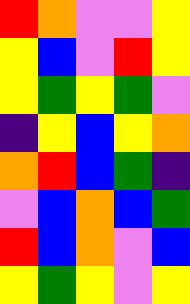[["red", "orange", "violet", "violet", "yellow"], ["yellow", "blue", "violet", "red", "yellow"], ["yellow", "green", "yellow", "green", "violet"], ["indigo", "yellow", "blue", "yellow", "orange"], ["orange", "red", "blue", "green", "indigo"], ["violet", "blue", "orange", "blue", "green"], ["red", "blue", "orange", "violet", "blue"], ["yellow", "green", "yellow", "violet", "yellow"]]